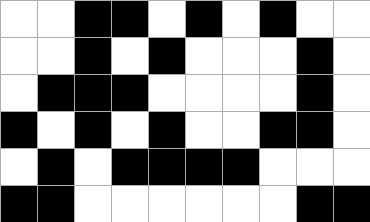[["white", "white", "black", "black", "white", "black", "white", "black", "white", "white"], ["white", "white", "black", "white", "black", "white", "white", "white", "black", "white"], ["white", "black", "black", "black", "white", "white", "white", "white", "black", "white"], ["black", "white", "black", "white", "black", "white", "white", "black", "black", "white"], ["white", "black", "white", "black", "black", "black", "black", "white", "white", "white"], ["black", "black", "white", "white", "white", "white", "white", "white", "black", "black"]]